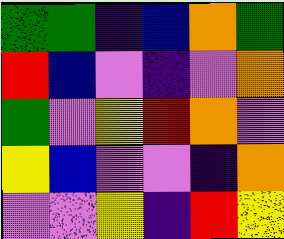[["green", "green", "indigo", "blue", "orange", "green"], ["red", "blue", "violet", "indigo", "violet", "orange"], ["green", "violet", "yellow", "red", "orange", "violet"], ["yellow", "blue", "violet", "violet", "indigo", "orange"], ["violet", "violet", "yellow", "indigo", "red", "yellow"]]